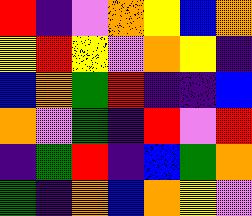[["red", "indigo", "violet", "orange", "yellow", "blue", "orange"], ["yellow", "red", "yellow", "violet", "orange", "yellow", "indigo"], ["blue", "orange", "green", "red", "indigo", "indigo", "blue"], ["orange", "violet", "green", "indigo", "red", "violet", "red"], ["indigo", "green", "red", "indigo", "blue", "green", "orange"], ["green", "indigo", "orange", "blue", "orange", "yellow", "violet"]]